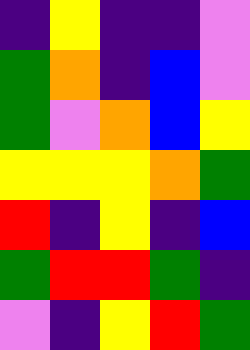[["indigo", "yellow", "indigo", "indigo", "violet"], ["green", "orange", "indigo", "blue", "violet"], ["green", "violet", "orange", "blue", "yellow"], ["yellow", "yellow", "yellow", "orange", "green"], ["red", "indigo", "yellow", "indigo", "blue"], ["green", "red", "red", "green", "indigo"], ["violet", "indigo", "yellow", "red", "green"]]